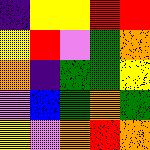[["indigo", "yellow", "yellow", "red", "red"], ["yellow", "red", "violet", "green", "orange"], ["orange", "indigo", "green", "green", "yellow"], ["violet", "blue", "green", "orange", "green"], ["yellow", "violet", "orange", "red", "orange"]]